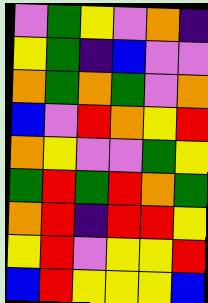[["violet", "green", "yellow", "violet", "orange", "indigo"], ["yellow", "green", "indigo", "blue", "violet", "violet"], ["orange", "green", "orange", "green", "violet", "orange"], ["blue", "violet", "red", "orange", "yellow", "red"], ["orange", "yellow", "violet", "violet", "green", "yellow"], ["green", "red", "green", "red", "orange", "green"], ["orange", "red", "indigo", "red", "red", "yellow"], ["yellow", "red", "violet", "yellow", "yellow", "red"], ["blue", "red", "yellow", "yellow", "yellow", "blue"]]